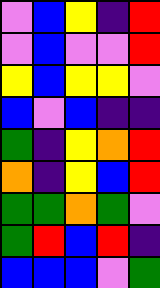[["violet", "blue", "yellow", "indigo", "red"], ["violet", "blue", "violet", "violet", "red"], ["yellow", "blue", "yellow", "yellow", "violet"], ["blue", "violet", "blue", "indigo", "indigo"], ["green", "indigo", "yellow", "orange", "red"], ["orange", "indigo", "yellow", "blue", "red"], ["green", "green", "orange", "green", "violet"], ["green", "red", "blue", "red", "indigo"], ["blue", "blue", "blue", "violet", "green"]]